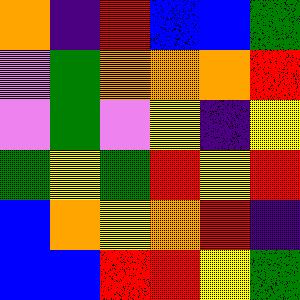[["orange", "indigo", "red", "blue", "blue", "green"], ["violet", "green", "orange", "orange", "orange", "red"], ["violet", "green", "violet", "yellow", "indigo", "yellow"], ["green", "yellow", "green", "red", "yellow", "red"], ["blue", "orange", "yellow", "orange", "red", "indigo"], ["blue", "blue", "red", "red", "yellow", "green"]]